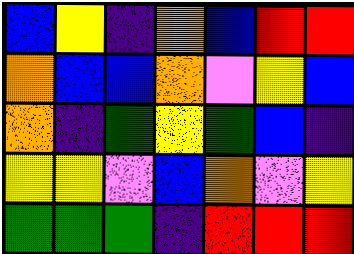[["blue", "yellow", "indigo", "orange", "blue", "red", "red"], ["orange", "blue", "blue", "orange", "violet", "yellow", "blue"], ["orange", "indigo", "green", "yellow", "green", "blue", "indigo"], ["yellow", "yellow", "violet", "blue", "orange", "violet", "yellow"], ["green", "green", "green", "indigo", "red", "red", "red"]]